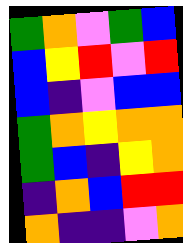[["green", "orange", "violet", "green", "blue"], ["blue", "yellow", "red", "violet", "red"], ["blue", "indigo", "violet", "blue", "blue"], ["green", "orange", "yellow", "orange", "orange"], ["green", "blue", "indigo", "yellow", "orange"], ["indigo", "orange", "blue", "red", "red"], ["orange", "indigo", "indigo", "violet", "orange"]]